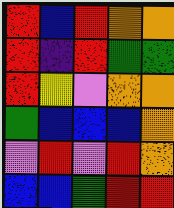[["red", "blue", "red", "orange", "orange"], ["red", "indigo", "red", "green", "green"], ["red", "yellow", "violet", "orange", "orange"], ["green", "blue", "blue", "blue", "orange"], ["violet", "red", "violet", "red", "orange"], ["blue", "blue", "green", "red", "red"]]